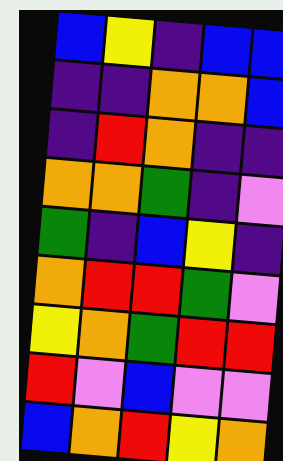[["blue", "yellow", "indigo", "blue", "blue"], ["indigo", "indigo", "orange", "orange", "blue"], ["indigo", "red", "orange", "indigo", "indigo"], ["orange", "orange", "green", "indigo", "violet"], ["green", "indigo", "blue", "yellow", "indigo"], ["orange", "red", "red", "green", "violet"], ["yellow", "orange", "green", "red", "red"], ["red", "violet", "blue", "violet", "violet"], ["blue", "orange", "red", "yellow", "orange"]]